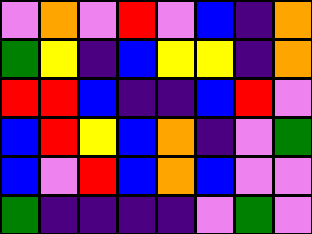[["violet", "orange", "violet", "red", "violet", "blue", "indigo", "orange"], ["green", "yellow", "indigo", "blue", "yellow", "yellow", "indigo", "orange"], ["red", "red", "blue", "indigo", "indigo", "blue", "red", "violet"], ["blue", "red", "yellow", "blue", "orange", "indigo", "violet", "green"], ["blue", "violet", "red", "blue", "orange", "blue", "violet", "violet"], ["green", "indigo", "indigo", "indigo", "indigo", "violet", "green", "violet"]]